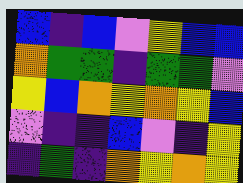[["blue", "indigo", "blue", "violet", "yellow", "blue", "blue"], ["orange", "green", "green", "indigo", "green", "green", "violet"], ["yellow", "blue", "orange", "yellow", "orange", "yellow", "blue"], ["violet", "indigo", "indigo", "blue", "violet", "indigo", "yellow"], ["indigo", "green", "indigo", "orange", "yellow", "orange", "yellow"]]